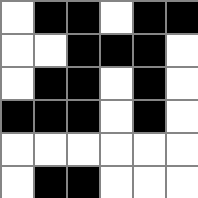[["white", "black", "black", "white", "black", "black"], ["white", "white", "black", "black", "black", "white"], ["white", "black", "black", "white", "black", "white"], ["black", "black", "black", "white", "black", "white"], ["white", "white", "white", "white", "white", "white"], ["white", "black", "black", "white", "white", "white"]]